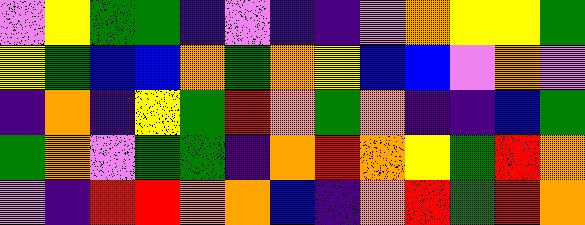[["violet", "yellow", "green", "green", "indigo", "violet", "indigo", "indigo", "violet", "orange", "yellow", "yellow", "green"], ["yellow", "green", "blue", "blue", "orange", "green", "orange", "yellow", "blue", "blue", "violet", "orange", "violet"], ["indigo", "orange", "indigo", "yellow", "green", "red", "orange", "green", "orange", "indigo", "indigo", "blue", "green"], ["green", "orange", "violet", "green", "green", "indigo", "orange", "red", "orange", "yellow", "green", "red", "orange"], ["violet", "indigo", "red", "red", "orange", "orange", "blue", "indigo", "orange", "red", "green", "red", "orange"]]